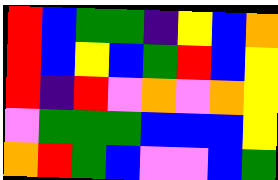[["red", "blue", "green", "green", "indigo", "yellow", "blue", "orange"], ["red", "blue", "yellow", "blue", "green", "red", "blue", "yellow"], ["red", "indigo", "red", "violet", "orange", "violet", "orange", "yellow"], ["violet", "green", "green", "green", "blue", "blue", "blue", "yellow"], ["orange", "red", "green", "blue", "violet", "violet", "blue", "green"]]